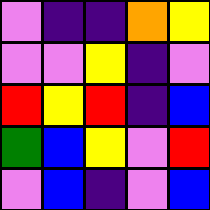[["violet", "indigo", "indigo", "orange", "yellow"], ["violet", "violet", "yellow", "indigo", "violet"], ["red", "yellow", "red", "indigo", "blue"], ["green", "blue", "yellow", "violet", "red"], ["violet", "blue", "indigo", "violet", "blue"]]